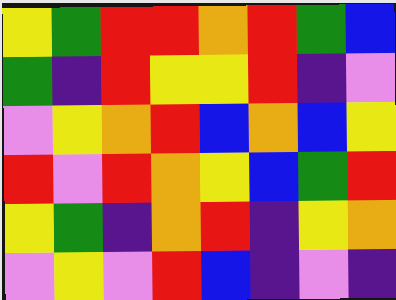[["yellow", "green", "red", "red", "orange", "red", "green", "blue"], ["green", "indigo", "red", "yellow", "yellow", "red", "indigo", "violet"], ["violet", "yellow", "orange", "red", "blue", "orange", "blue", "yellow"], ["red", "violet", "red", "orange", "yellow", "blue", "green", "red"], ["yellow", "green", "indigo", "orange", "red", "indigo", "yellow", "orange"], ["violet", "yellow", "violet", "red", "blue", "indigo", "violet", "indigo"]]